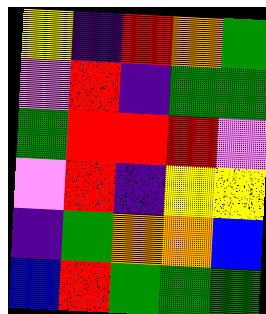[["yellow", "indigo", "red", "orange", "green"], ["violet", "red", "indigo", "green", "green"], ["green", "red", "red", "red", "violet"], ["violet", "red", "indigo", "yellow", "yellow"], ["indigo", "green", "orange", "orange", "blue"], ["blue", "red", "green", "green", "green"]]